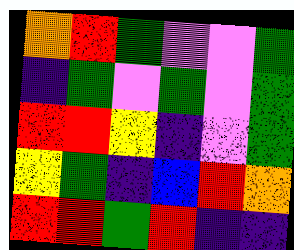[["orange", "red", "green", "violet", "violet", "green"], ["indigo", "green", "violet", "green", "violet", "green"], ["red", "red", "yellow", "indigo", "violet", "green"], ["yellow", "green", "indigo", "blue", "red", "orange"], ["red", "red", "green", "red", "indigo", "indigo"]]